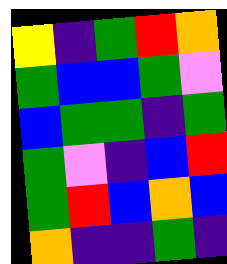[["yellow", "indigo", "green", "red", "orange"], ["green", "blue", "blue", "green", "violet"], ["blue", "green", "green", "indigo", "green"], ["green", "violet", "indigo", "blue", "red"], ["green", "red", "blue", "orange", "blue"], ["orange", "indigo", "indigo", "green", "indigo"]]